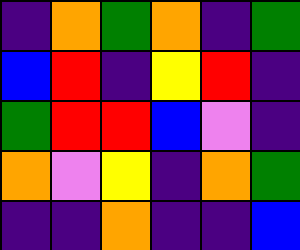[["indigo", "orange", "green", "orange", "indigo", "green"], ["blue", "red", "indigo", "yellow", "red", "indigo"], ["green", "red", "red", "blue", "violet", "indigo"], ["orange", "violet", "yellow", "indigo", "orange", "green"], ["indigo", "indigo", "orange", "indigo", "indigo", "blue"]]